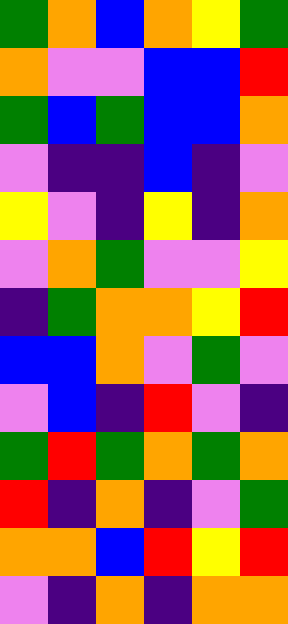[["green", "orange", "blue", "orange", "yellow", "green"], ["orange", "violet", "violet", "blue", "blue", "red"], ["green", "blue", "green", "blue", "blue", "orange"], ["violet", "indigo", "indigo", "blue", "indigo", "violet"], ["yellow", "violet", "indigo", "yellow", "indigo", "orange"], ["violet", "orange", "green", "violet", "violet", "yellow"], ["indigo", "green", "orange", "orange", "yellow", "red"], ["blue", "blue", "orange", "violet", "green", "violet"], ["violet", "blue", "indigo", "red", "violet", "indigo"], ["green", "red", "green", "orange", "green", "orange"], ["red", "indigo", "orange", "indigo", "violet", "green"], ["orange", "orange", "blue", "red", "yellow", "red"], ["violet", "indigo", "orange", "indigo", "orange", "orange"]]